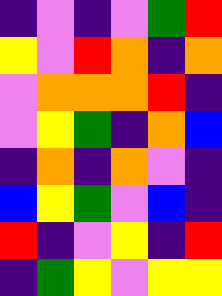[["indigo", "violet", "indigo", "violet", "green", "red"], ["yellow", "violet", "red", "orange", "indigo", "orange"], ["violet", "orange", "orange", "orange", "red", "indigo"], ["violet", "yellow", "green", "indigo", "orange", "blue"], ["indigo", "orange", "indigo", "orange", "violet", "indigo"], ["blue", "yellow", "green", "violet", "blue", "indigo"], ["red", "indigo", "violet", "yellow", "indigo", "red"], ["indigo", "green", "yellow", "violet", "yellow", "yellow"]]